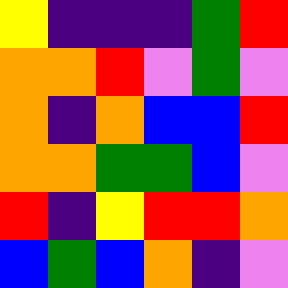[["yellow", "indigo", "indigo", "indigo", "green", "red"], ["orange", "orange", "red", "violet", "green", "violet"], ["orange", "indigo", "orange", "blue", "blue", "red"], ["orange", "orange", "green", "green", "blue", "violet"], ["red", "indigo", "yellow", "red", "red", "orange"], ["blue", "green", "blue", "orange", "indigo", "violet"]]